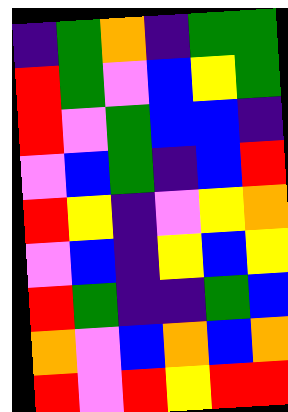[["indigo", "green", "orange", "indigo", "green", "green"], ["red", "green", "violet", "blue", "yellow", "green"], ["red", "violet", "green", "blue", "blue", "indigo"], ["violet", "blue", "green", "indigo", "blue", "red"], ["red", "yellow", "indigo", "violet", "yellow", "orange"], ["violet", "blue", "indigo", "yellow", "blue", "yellow"], ["red", "green", "indigo", "indigo", "green", "blue"], ["orange", "violet", "blue", "orange", "blue", "orange"], ["red", "violet", "red", "yellow", "red", "red"]]